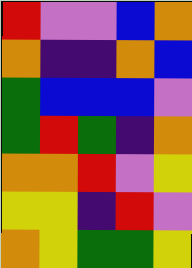[["red", "violet", "violet", "blue", "orange"], ["orange", "indigo", "indigo", "orange", "blue"], ["green", "blue", "blue", "blue", "violet"], ["green", "red", "green", "indigo", "orange"], ["orange", "orange", "red", "violet", "yellow"], ["yellow", "yellow", "indigo", "red", "violet"], ["orange", "yellow", "green", "green", "yellow"]]